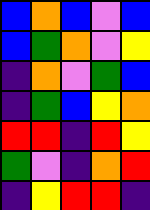[["blue", "orange", "blue", "violet", "blue"], ["blue", "green", "orange", "violet", "yellow"], ["indigo", "orange", "violet", "green", "blue"], ["indigo", "green", "blue", "yellow", "orange"], ["red", "red", "indigo", "red", "yellow"], ["green", "violet", "indigo", "orange", "red"], ["indigo", "yellow", "red", "red", "indigo"]]